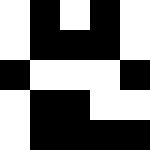[["white", "black", "white", "black", "white"], ["white", "black", "black", "black", "white"], ["black", "white", "white", "white", "black"], ["white", "black", "black", "white", "white"], ["white", "black", "black", "black", "black"]]